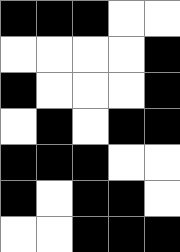[["black", "black", "black", "white", "white"], ["white", "white", "white", "white", "black"], ["black", "white", "white", "white", "black"], ["white", "black", "white", "black", "black"], ["black", "black", "black", "white", "white"], ["black", "white", "black", "black", "white"], ["white", "white", "black", "black", "black"]]